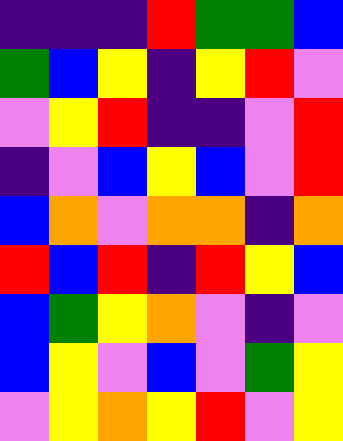[["indigo", "indigo", "indigo", "red", "green", "green", "blue"], ["green", "blue", "yellow", "indigo", "yellow", "red", "violet"], ["violet", "yellow", "red", "indigo", "indigo", "violet", "red"], ["indigo", "violet", "blue", "yellow", "blue", "violet", "red"], ["blue", "orange", "violet", "orange", "orange", "indigo", "orange"], ["red", "blue", "red", "indigo", "red", "yellow", "blue"], ["blue", "green", "yellow", "orange", "violet", "indigo", "violet"], ["blue", "yellow", "violet", "blue", "violet", "green", "yellow"], ["violet", "yellow", "orange", "yellow", "red", "violet", "yellow"]]